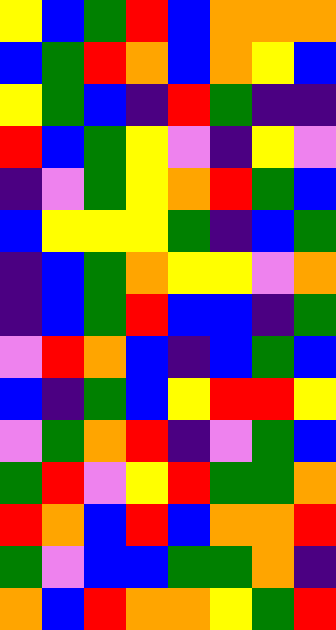[["yellow", "blue", "green", "red", "blue", "orange", "orange", "orange"], ["blue", "green", "red", "orange", "blue", "orange", "yellow", "blue"], ["yellow", "green", "blue", "indigo", "red", "green", "indigo", "indigo"], ["red", "blue", "green", "yellow", "violet", "indigo", "yellow", "violet"], ["indigo", "violet", "green", "yellow", "orange", "red", "green", "blue"], ["blue", "yellow", "yellow", "yellow", "green", "indigo", "blue", "green"], ["indigo", "blue", "green", "orange", "yellow", "yellow", "violet", "orange"], ["indigo", "blue", "green", "red", "blue", "blue", "indigo", "green"], ["violet", "red", "orange", "blue", "indigo", "blue", "green", "blue"], ["blue", "indigo", "green", "blue", "yellow", "red", "red", "yellow"], ["violet", "green", "orange", "red", "indigo", "violet", "green", "blue"], ["green", "red", "violet", "yellow", "red", "green", "green", "orange"], ["red", "orange", "blue", "red", "blue", "orange", "orange", "red"], ["green", "violet", "blue", "blue", "green", "green", "orange", "indigo"], ["orange", "blue", "red", "orange", "orange", "yellow", "green", "red"]]